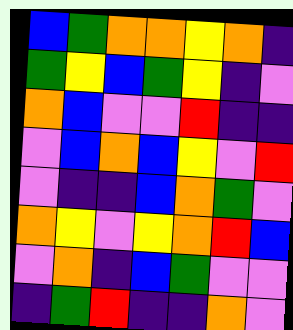[["blue", "green", "orange", "orange", "yellow", "orange", "indigo"], ["green", "yellow", "blue", "green", "yellow", "indigo", "violet"], ["orange", "blue", "violet", "violet", "red", "indigo", "indigo"], ["violet", "blue", "orange", "blue", "yellow", "violet", "red"], ["violet", "indigo", "indigo", "blue", "orange", "green", "violet"], ["orange", "yellow", "violet", "yellow", "orange", "red", "blue"], ["violet", "orange", "indigo", "blue", "green", "violet", "violet"], ["indigo", "green", "red", "indigo", "indigo", "orange", "violet"]]